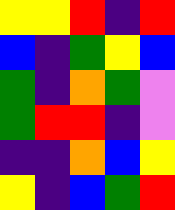[["yellow", "yellow", "red", "indigo", "red"], ["blue", "indigo", "green", "yellow", "blue"], ["green", "indigo", "orange", "green", "violet"], ["green", "red", "red", "indigo", "violet"], ["indigo", "indigo", "orange", "blue", "yellow"], ["yellow", "indigo", "blue", "green", "red"]]